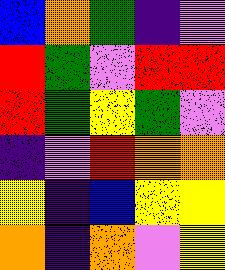[["blue", "orange", "green", "indigo", "violet"], ["red", "green", "violet", "red", "red"], ["red", "green", "yellow", "green", "violet"], ["indigo", "violet", "red", "orange", "orange"], ["yellow", "indigo", "blue", "yellow", "yellow"], ["orange", "indigo", "orange", "violet", "yellow"]]